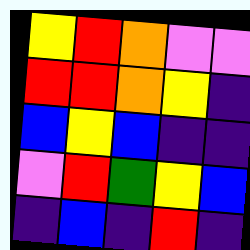[["yellow", "red", "orange", "violet", "violet"], ["red", "red", "orange", "yellow", "indigo"], ["blue", "yellow", "blue", "indigo", "indigo"], ["violet", "red", "green", "yellow", "blue"], ["indigo", "blue", "indigo", "red", "indigo"]]